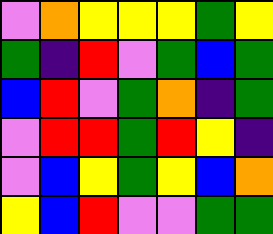[["violet", "orange", "yellow", "yellow", "yellow", "green", "yellow"], ["green", "indigo", "red", "violet", "green", "blue", "green"], ["blue", "red", "violet", "green", "orange", "indigo", "green"], ["violet", "red", "red", "green", "red", "yellow", "indigo"], ["violet", "blue", "yellow", "green", "yellow", "blue", "orange"], ["yellow", "blue", "red", "violet", "violet", "green", "green"]]